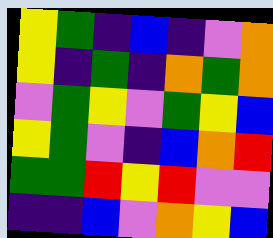[["yellow", "green", "indigo", "blue", "indigo", "violet", "orange"], ["yellow", "indigo", "green", "indigo", "orange", "green", "orange"], ["violet", "green", "yellow", "violet", "green", "yellow", "blue"], ["yellow", "green", "violet", "indigo", "blue", "orange", "red"], ["green", "green", "red", "yellow", "red", "violet", "violet"], ["indigo", "indigo", "blue", "violet", "orange", "yellow", "blue"]]